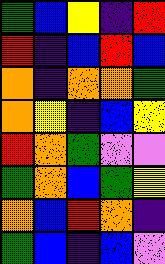[["green", "blue", "yellow", "indigo", "red"], ["red", "indigo", "blue", "red", "blue"], ["orange", "indigo", "orange", "orange", "green"], ["orange", "yellow", "indigo", "blue", "yellow"], ["red", "orange", "green", "violet", "violet"], ["green", "orange", "blue", "green", "yellow"], ["orange", "blue", "red", "orange", "indigo"], ["green", "blue", "indigo", "blue", "violet"]]